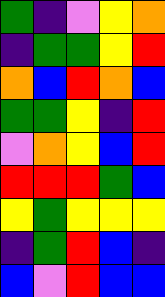[["green", "indigo", "violet", "yellow", "orange"], ["indigo", "green", "green", "yellow", "red"], ["orange", "blue", "red", "orange", "blue"], ["green", "green", "yellow", "indigo", "red"], ["violet", "orange", "yellow", "blue", "red"], ["red", "red", "red", "green", "blue"], ["yellow", "green", "yellow", "yellow", "yellow"], ["indigo", "green", "red", "blue", "indigo"], ["blue", "violet", "red", "blue", "blue"]]